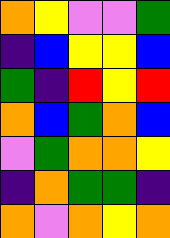[["orange", "yellow", "violet", "violet", "green"], ["indigo", "blue", "yellow", "yellow", "blue"], ["green", "indigo", "red", "yellow", "red"], ["orange", "blue", "green", "orange", "blue"], ["violet", "green", "orange", "orange", "yellow"], ["indigo", "orange", "green", "green", "indigo"], ["orange", "violet", "orange", "yellow", "orange"]]